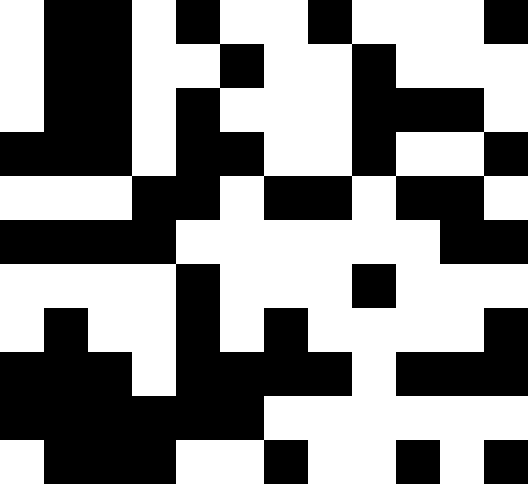[["white", "black", "black", "white", "black", "white", "white", "black", "white", "white", "white", "black"], ["white", "black", "black", "white", "white", "black", "white", "white", "black", "white", "white", "white"], ["white", "black", "black", "white", "black", "white", "white", "white", "black", "black", "black", "white"], ["black", "black", "black", "white", "black", "black", "white", "white", "black", "white", "white", "black"], ["white", "white", "white", "black", "black", "white", "black", "black", "white", "black", "black", "white"], ["black", "black", "black", "black", "white", "white", "white", "white", "white", "white", "black", "black"], ["white", "white", "white", "white", "black", "white", "white", "white", "black", "white", "white", "white"], ["white", "black", "white", "white", "black", "white", "black", "white", "white", "white", "white", "black"], ["black", "black", "black", "white", "black", "black", "black", "black", "white", "black", "black", "black"], ["black", "black", "black", "black", "black", "black", "white", "white", "white", "white", "white", "white"], ["white", "black", "black", "black", "white", "white", "black", "white", "white", "black", "white", "black"]]